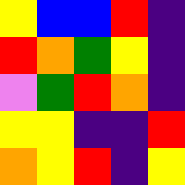[["yellow", "blue", "blue", "red", "indigo"], ["red", "orange", "green", "yellow", "indigo"], ["violet", "green", "red", "orange", "indigo"], ["yellow", "yellow", "indigo", "indigo", "red"], ["orange", "yellow", "red", "indigo", "yellow"]]